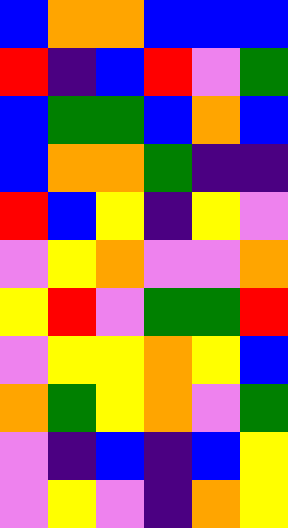[["blue", "orange", "orange", "blue", "blue", "blue"], ["red", "indigo", "blue", "red", "violet", "green"], ["blue", "green", "green", "blue", "orange", "blue"], ["blue", "orange", "orange", "green", "indigo", "indigo"], ["red", "blue", "yellow", "indigo", "yellow", "violet"], ["violet", "yellow", "orange", "violet", "violet", "orange"], ["yellow", "red", "violet", "green", "green", "red"], ["violet", "yellow", "yellow", "orange", "yellow", "blue"], ["orange", "green", "yellow", "orange", "violet", "green"], ["violet", "indigo", "blue", "indigo", "blue", "yellow"], ["violet", "yellow", "violet", "indigo", "orange", "yellow"]]